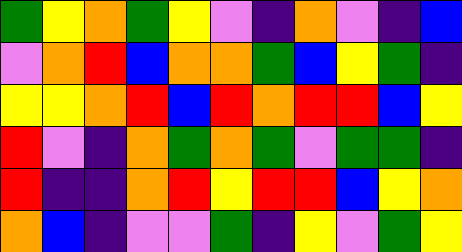[["green", "yellow", "orange", "green", "yellow", "violet", "indigo", "orange", "violet", "indigo", "blue"], ["violet", "orange", "red", "blue", "orange", "orange", "green", "blue", "yellow", "green", "indigo"], ["yellow", "yellow", "orange", "red", "blue", "red", "orange", "red", "red", "blue", "yellow"], ["red", "violet", "indigo", "orange", "green", "orange", "green", "violet", "green", "green", "indigo"], ["red", "indigo", "indigo", "orange", "red", "yellow", "red", "red", "blue", "yellow", "orange"], ["orange", "blue", "indigo", "violet", "violet", "green", "indigo", "yellow", "violet", "green", "yellow"]]